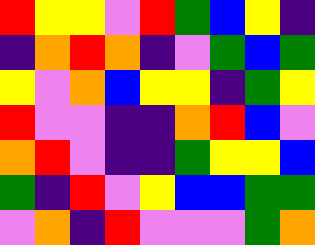[["red", "yellow", "yellow", "violet", "red", "green", "blue", "yellow", "indigo"], ["indigo", "orange", "red", "orange", "indigo", "violet", "green", "blue", "green"], ["yellow", "violet", "orange", "blue", "yellow", "yellow", "indigo", "green", "yellow"], ["red", "violet", "violet", "indigo", "indigo", "orange", "red", "blue", "violet"], ["orange", "red", "violet", "indigo", "indigo", "green", "yellow", "yellow", "blue"], ["green", "indigo", "red", "violet", "yellow", "blue", "blue", "green", "green"], ["violet", "orange", "indigo", "red", "violet", "violet", "violet", "green", "orange"]]